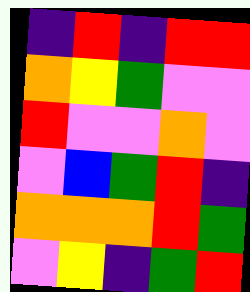[["indigo", "red", "indigo", "red", "red"], ["orange", "yellow", "green", "violet", "violet"], ["red", "violet", "violet", "orange", "violet"], ["violet", "blue", "green", "red", "indigo"], ["orange", "orange", "orange", "red", "green"], ["violet", "yellow", "indigo", "green", "red"]]